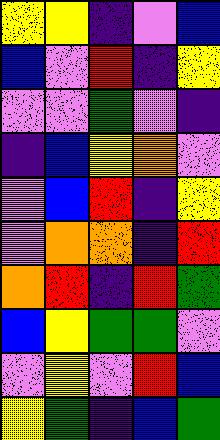[["yellow", "yellow", "indigo", "violet", "blue"], ["blue", "violet", "red", "indigo", "yellow"], ["violet", "violet", "green", "violet", "indigo"], ["indigo", "blue", "yellow", "orange", "violet"], ["violet", "blue", "red", "indigo", "yellow"], ["violet", "orange", "orange", "indigo", "red"], ["orange", "red", "indigo", "red", "green"], ["blue", "yellow", "green", "green", "violet"], ["violet", "yellow", "violet", "red", "blue"], ["yellow", "green", "indigo", "blue", "green"]]